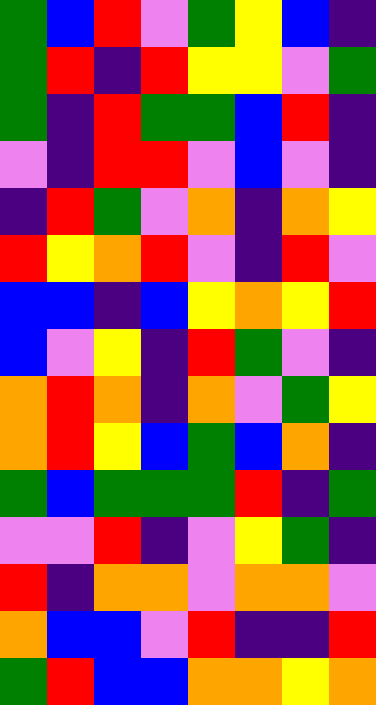[["green", "blue", "red", "violet", "green", "yellow", "blue", "indigo"], ["green", "red", "indigo", "red", "yellow", "yellow", "violet", "green"], ["green", "indigo", "red", "green", "green", "blue", "red", "indigo"], ["violet", "indigo", "red", "red", "violet", "blue", "violet", "indigo"], ["indigo", "red", "green", "violet", "orange", "indigo", "orange", "yellow"], ["red", "yellow", "orange", "red", "violet", "indigo", "red", "violet"], ["blue", "blue", "indigo", "blue", "yellow", "orange", "yellow", "red"], ["blue", "violet", "yellow", "indigo", "red", "green", "violet", "indigo"], ["orange", "red", "orange", "indigo", "orange", "violet", "green", "yellow"], ["orange", "red", "yellow", "blue", "green", "blue", "orange", "indigo"], ["green", "blue", "green", "green", "green", "red", "indigo", "green"], ["violet", "violet", "red", "indigo", "violet", "yellow", "green", "indigo"], ["red", "indigo", "orange", "orange", "violet", "orange", "orange", "violet"], ["orange", "blue", "blue", "violet", "red", "indigo", "indigo", "red"], ["green", "red", "blue", "blue", "orange", "orange", "yellow", "orange"]]